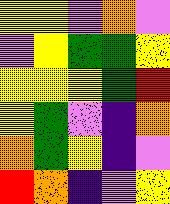[["yellow", "yellow", "violet", "orange", "violet"], ["violet", "yellow", "green", "green", "yellow"], ["yellow", "yellow", "yellow", "green", "red"], ["yellow", "green", "violet", "indigo", "orange"], ["orange", "green", "yellow", "indigo", "violet"], ["red", "orange", "indigo", "violet", "yellow"]]